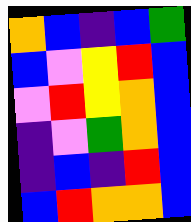[["orange", "blue", "indigo", "blue", "green"], ["blue", "violet", "yellow", "red", "blue"], ["violet", "red", "yellow", "orange", "blue"], ["indigo", "violet", "green", "orange", "blue"], ["indigo", "blue", "indigo", "red", "blue"], ["blue", "red", "orange", "orange", "blue"]]